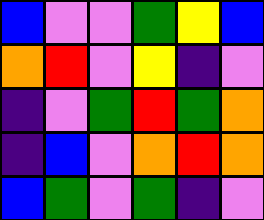[["blue", "violet", "violet", "green", "yellow", "blue"], ["orange", "red", "violet", "yellow", "indigo", "violet"], ["indigo", "violet", "green", "red", "green", "orange"], ["indigo", "blue", "violet", "orange", "red", "orange"], ["blue", "green", "violet", "green", "indigo", "violet"]]